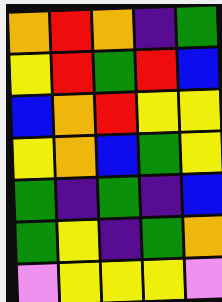[["orange", "red", "orange", "indigo", "green"], ["yellow", "red", "green", "red", "blue"], ["blue", "orange", "red", "yellow", "yellow"], ["yellow", "orange", "blue", "green", "yellow"], ["green", "indigo", "green", "indigo", "blue"], ["green", "yellow", "indigo", "green", "orange"], ["violet", "yellow", "yellow", "yellow", "violet"]]